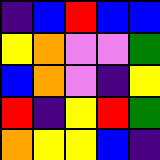[["indigo", "blue", "red", "blue", "blue"], ["yellow", "orange", "violet", "violet", "green"], ["blue", "orange", "violet", "indigo", "yellow"], ["red", "indigo", "yellow", "red", "green"], ["orange", "yellow", "yellow", "blue", "indigo"]]